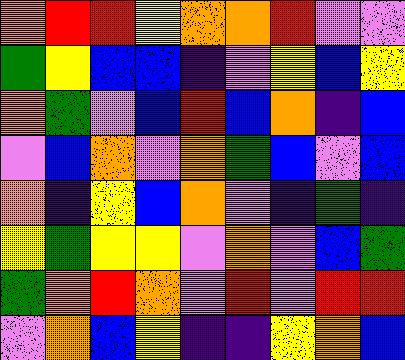[["orange", "red", "red", "yellow", "orange", "orange", "red", "violet", "violet"], ["green", "yellow", "blue", "blue", "indigo", "violet", "yellow", "blue", "yellow"], ["orange", "green", "violet", "blue", "red", "blue", "orange", "indigo", "blue"], ["violet", "blue", "orange", "violet", "orange", "green", "blue", "violet", "blue"], ["orange", "indigo", "yellow", "blue", "orange", "violet", "indigo", "green", "indigo"], ["yellow", "green", "yellow", "yellow", "violet", "orange", "violet", "blue", "green"], ["green", "orange", "red", "orange", "violet", "red", "violet", "red", "red"], ["violet", "orange", "blue", "yellow", "indigo", "indigo", "yellow", "orange", "blue"]]